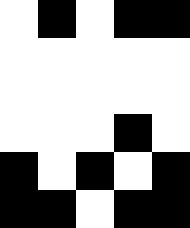[["white", "black", "white", "black", "black"], ["white", "white", "white", "white", "white"], ["white", "white", "white", "white", "white"], ["white", "white", "white", "black", "white"], ["black", "white", "black", "white", "black"], ["black", "black", "white", "black", "black"]]